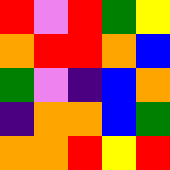[["red", "violet", "red", "green", "yellow"], ["orange", "red", "red", "orange", "blue"], ["green", "violet", "indigo", "blue", "orange"], ["indigo", "orange", "orange", "blue", "green"], ["orange", "orange", "red", "yellow", "red"]]